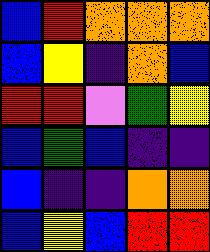[["blue", "red", "orange", "orange", "orange"], ["blue", "yellow", "indigo", "orange", "blue"], ["red", "red", "violet", "green", "yellow"], ["blue", "green", "blue", "indigo", "indigo"], ["blue", "indigo", "indigo", "orange", "orange"], ["blue", "yellow", "blue", "red", "red"]]